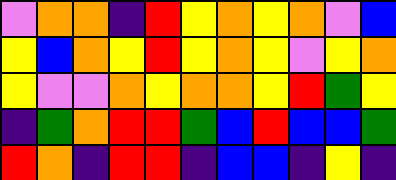[["violet", "orange", "orange", "indigo", "red", "yellow", "orange", "yellow", "orange", "violet", "blue"], ["yellow", "blue", "orange", "yellow", "red", "yellow", "orange", "yellow", "violet", "yellow", "orange"], ["yellow", "violet", "violet", "orange", "yellow", "orange", "orange", "yellow", "red", "green", "yellow"], ["indigo", "green", "orange", "red", "red", "green", "blue", "red", "blue", "blue", "green"], ["red", "orange", "indigo", "red", "red", "indigo", "blue", "blue", "indigo", "yellow", "indigo"]]